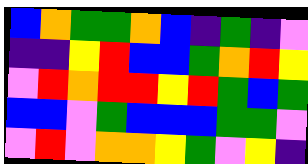[["blue", "orange", "green", "green", "orange", "blue", "indigo", "green", "indigo", "violet"], ["indigo", "indigo", "yellow", "red", "blue", "blue", "green", "orange", "red", "yellow"], ["violet", "red", "orange", "red", "red", "yellow", "red", "green", "blue", "green"], ["blue", "blue", "violet", "green", "blue", "blue", "blue", "green", "green", "violet"], ["violet", "red", "violet", "orange", "orange", "yellow", "green", "violet", "yellow", "indigo"]]